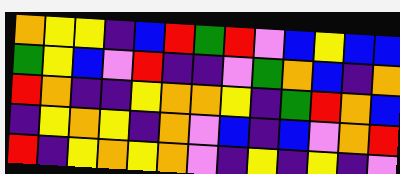[["orange", "yellow", "yellow", "indigo", "blue", "red", "green", "red", "violet", "blue", "yellow", "blue", "blue"], ["green", "yellow", "blue", "violet", "red", "indigo", "indigo", "violet", "green", "orange", "blue", "indigo", "orange"], ["red", "orange", "indigo", "indigo", "yellow", "orange", "orange", "yellow", "indigo", "green", "red", "orange", "blue"], ["indigo", "yellow", "orange", "yellow", "indigo", "orange", "violet", "blue", "indigo", "blue", "violet", "orange", "red"], ["red", "indigo", "yellow", "orange", "yellow", "orange", "violet", "indigo", "yellow", "indigo", "yellow", "indigo", "violet"]]